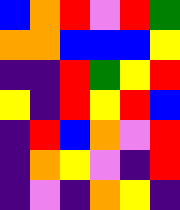[["blue", "orange", "red", "violet", "red", "green"], ["orange", "orange", "blue", "blue", "blue", "yellow"], ["indigo", "indigo", "red", "green", "yellow", "red"], ["yellow", "indigo", "red", "yellow", "red", "blue"], ["indigo", "red", "blue", "orange", "violet", "red"], ["indigo", "orange", "yellow", "violet", "indigo", "red"], ["indigo", "violet", "indigo", "orange", "yellow", "indigo"]]